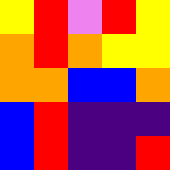[["yellow", "red", "violet", "red", "yellow"], ["orange", "red", "orange", "yellow", "yellow"], ["orange", "orange", "blue", "blue", "orange"], ["blue", "red", "indigo", "indigo", "indigo"], ["blue", "red", "indigo", "indigo", "red"]]